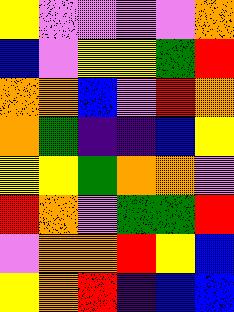[["yellow", "violet", "violet", "violet", "violet", "orange"], ["blue", "violet", "yellow", "yellow", "green", "red"], ["orange", "orange", "blue", "violet", "red", "orange"], ["orange", "green", "indigo", "indigo", "blue", "yellow"], ["yellow", "yellow", "green", "orange", "orange", "violet"], ["red", "orange", "violet", "green", "green", "red"], ["violet", "orange", "orange", "red", "yellow", "blue"], ["yellow", "orange", "red", "indigo", "blue", "blue"]]